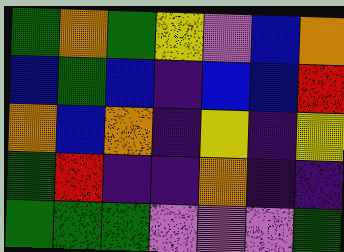[["green", "orange", "green", "yellow", "violet", "blue", "orange"], ["blue", "green", "blue", "indigo", "blue", "blue", "red"], ["orange", "blue", "orange", "indigo", "yellow", "indigo", "yellow"], ["green", "red", "indigo", "indigo", "orange", "indigo", "indigo"], ["green", "green", "green", "violet", "violet", "violet", "green"]]